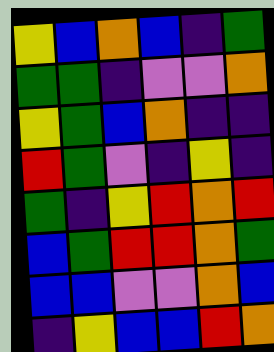[["yellow", "blue", "orange", "blue", "indigo", "green"], ["green", "green", "indigo", "violet", "violet", "orange"], ["yellow", "green", "blue", "orange", "indigo", "indigo"], ["red", "green", "violet", "indigo", "yellow", "indigo"], ["green", "indigo", "yellow", "red", "orange", "red"], ["blue", "green", "red", "red", "orange", "green"], ["blue", "blue", "violet", "violet", "orange", "blue"], ["indigo", "yellow", "blue", "blue", "red", "orange"]]